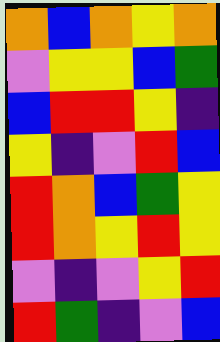[["orange", "blue", "orange", "yellow", "orange"], ["violet", "yellow", "yellow", "blue", "green"], ["blue", "red", "red", "yellow", "indigo"], ["yellow", "indigo", "violet", "red", "blue"], ["red", "orange", "blue", "green", "yellow"], ["red", "orange", "yellow", "red", "yellow"], ["violet", "indigo", "violet", "yellow", "red"], ["red", "green", "indigo", "violet", "blue"]]